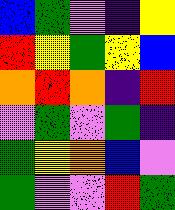[["blue", "green", "violet", "indigo", "yellow"], ["red", "yellow", "green", "yellow", "blue"], ["orange", "red", "orange", "indigo", "red"], ["violet", "green", "violet", "green", "indigo"], ["green", "yellow", "orange", "blue", "violet"], ["green", "violet", "violet", "red", "green"]]